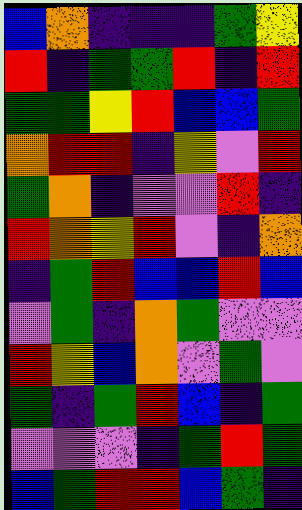[["blue", "orange", "indigo", "indigo", "indigo", "green", "yellow"], ["red", "indigo", "green", "green", "red", "indigo", "red"], ["green", "green", "yellow", "red", "blue", "blue", "green"], ["orange", "red", "red", "indigo", "yellow", "violet", "red"], ["green", "orange", "indigo", "violet", "violet", "red", "indigo"], ["red", "orange", "yellow", "red", "violet", "indigo", "orange"], ["indigo", "green", "red", "blue", "blue", "red", "blue"], ["violet", "green", "indigo", "orange", "green", "violet", "violet"], ["red", "yellow", "blue", "orange", "violet", "green", "violet"], ["green", "indigo", "green", "red", "blue", "indigo", "green"], ["violet", "violet", "violet", "indigo", "green", "red", "green"], ["blue", "green", "red", "red", "blue", "green", "indigo"]]